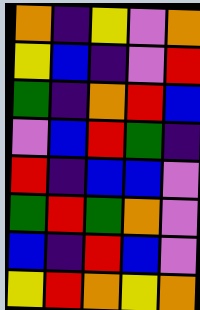[["orange", "indigo", "yellow", "violet", "orange"], ["yellow", "blue", "indigo", "violet", "red"], ["green", "indigo", "orange", "red", "blue"], ["violet", "blue", "red", "green", "indigo"], ["red", "indigo", "blue", "blue", "violet"], ["green", "red", "green", "orange", "violet"], ["blue", "indigo", "red", "blue", "violet"], ["yellow", "red", "orange", "yellow", "orange"]]